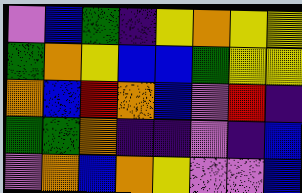[["violet", "blue", "green", "indigo", "yellow", "orange", "yellow", "yellow"], ["green", "orange", "yellow", "blue", "blue", "green", "yellow", "yellow"], ["orange", "blue", "red", "orange", "blue", "violet", "red", "indigo"], ["green", "green", "orange", "indigo", "indigo", "violet", "indigo", "blue"], ["violet", "orange", "blue", "orange", "yellow", "violet", "violet", "blue"]]